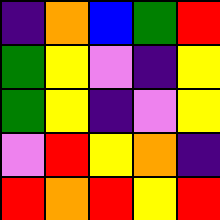[["indigo", "orange", "blue", "green", "red"], ["green", "yellow", "violet", "indigo", "yellow"], ["green", "yellow", "indigo", "violet", "yellow"], ["violet", "red", "yellow", "orange", "indigo"], ["red", "orange", "red", "yellow", "red"]]